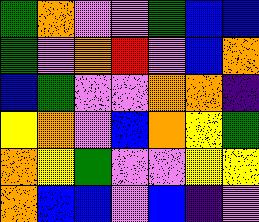[["green", "orange", "violet", "violet", "green", "blue", "blue"], ["green", "violet", "orange", "red", "violet", "blue", "orange"], ["blue", "green", "violet", "violet", "orange", "orange", "indigo"], ["yellow", "orange", "violet", "blue", "orange", "yellow", "green"], ["orange", "yellow", "green", "violet", "violet", "yellow", "yellow"], ["orange", "blue", "blue", "violet", "blue", "indigo", "violet"]]